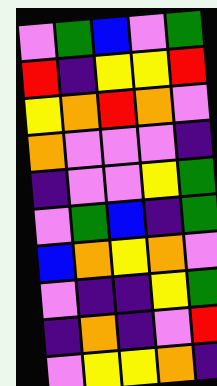[["violet", "green", "blue", "violet", "green"], ["red", "indigo", "yellow", "yellow", "red"], ["yellow", "orange", "red", "orange", "violet"], ["orange", "violet", "violet", "violet", "indigo"], ["indigo", "violet", "violet", "yellow", "green"], ["violet", "green", "blue", "indigo", "green"], ["blue", "orange", "yellow", "orange", "violet"], ["violet", "indigo", "indigo", "yellow", "green"], ["indigo", "orange", "indigo", "violet", "red"], ["violet", "yellow", "yellow", "orange", "indigo"]]